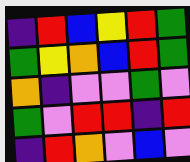[["indigo", "red", "blue", "yellow", "red", "green"], ["green", "yellow", "orange", "blue", "red", "green"], ["orange", "indigo", "violet", "violet", "green", "violet"], ["green", "violet", "red", "red", "indigo", "red"], ["indigo", "red", "orange", "violet", "blue", "violet"]]